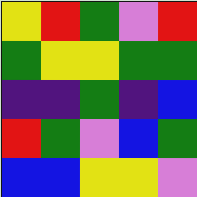[["yellow", "red", "green", "violet", "red"], ["green", "yellow", "yellow", "green", "green"], ["indigo", "indigo", "green", "indigo", "blue"], ["red", "green", "violet", "blue", "green"], ["blue", "blue", "yellow", "yellow", "violet"]]